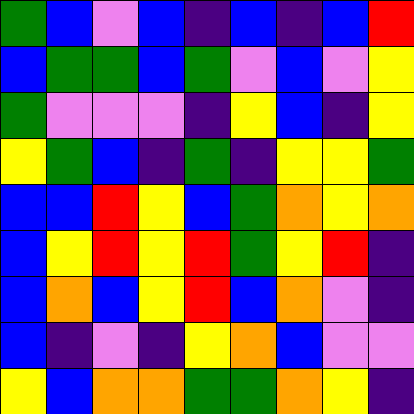[["green", "blue", "violet", "blue", "indigo", "blue", "indigo", "blue", "red"], ["blue", "green", "green", "blue", "green", "violet", "blue", "violet", "yellow"], ["green", "violet", "violet", "violet", "indigo", "yellow", "blue", "indigo", "yellow"], ["yellow", "green", "blue", "indigo", "green", "indigo", "yellow", "yellow", "green"], ["blue", "blue", "red", "yellow", "blue", "green", "orange", "yellow", "orange"], ["blue", "yellow", "red", "yellow", "red", "green", "yellow", "red", "indigo"], ["blue", "orange", "blue", "yellow", "red", "blue", "orange", "violet", "indigo"], ["blue", "indigo", "violet", "indigo", "yellow", "orange", "blue", "violet", "violet"], ["yellow", "blue", "orange", "orange", "green", "green", "orange", "yellow", "indigo"]]